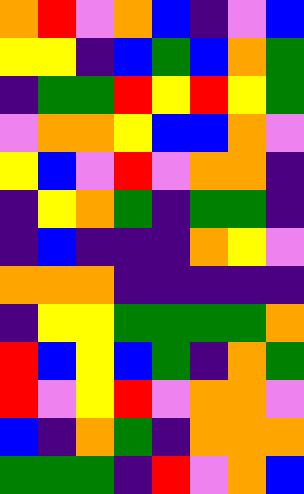[["orange", "red", "violet", "orange", "blue", "indigo", "violet", "blue"], ["yellow", "yellow", "indigo", "blue", "green", "blue", "orange", "green"], ["indigo", "green", "green", "red", "yellow", "red", "yellow", "green"], ["violet", "orange", "orange", "yellow", "blue", "blue", "orange", "violet"], ["yellow", "blue", "violet", "red", "violet", "orange", "orange", "indigo"], ["indigo", "yellow", "orange", "green", "indigo", "green", "green", "indigo"], ["indigo", "blue", "indigo", "indigo", "indigo", "orange", "yellow", "violet"], ["orange", "orange", "orange", "indigo", "indigo", "indigo", "indigo", "indigo"], ["indigo", "yellow", "yellow", "green", "green", "green", "green", "orange"], ["red", "blue", "yellow", "blue", "green", "indigo", "orange", "green"], ["red", "violet", "yellow", "red", "violet", "orange", "orange", "violet"], ["blue", "indigo", "orange", "green", "indigo", "orange", "orange", "orange"], ["green", "green", "green", "indigo", "red", "violet", "orange", "blue"]]